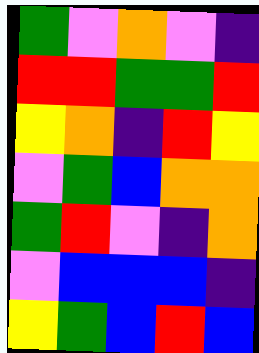[["green", "violet", "orange", "violet", "indigo"], ["red", "red", "green", "green", "red"], ["yellow", "orange", "indigo", "red", "yellow"], ["violet", "green", "blue", "orange", "orange"], ["green", "red", "violet", "indigo", "orange"], ["violet", "blue", "blue", "blue", "indigo"], ["yellow", "green", "blue", "red", "blue"]]